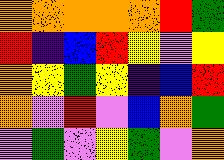[["orange", "orange", "orange", "orange", "orange", "red", "green"], ["red", "indigo", "blue", "red", "yellow", "violet", "yellow"], ["orange", "yellow", "green", "yellow", "indigo", "blue", "red"], ["orange", "violet", "red", "violet", "blue", "orange", "green"], ["violet", "green", "violet", "yellow", "green", "violet", "orange"]]